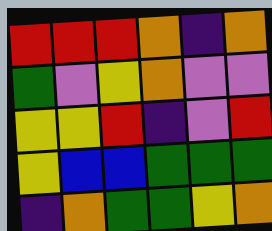[["red", "red", "red", "orange", "indigo", "orange"], ["green", "violet", "yellow", "orange", "violet", "violet"], ["yellow", "yellow", "red", "indigo", "violet", "red"], ["yellow", "blue", "blue", "green", "green", "green"], ["indigo", "orange", "green", "green", "yellow", "orange"]]